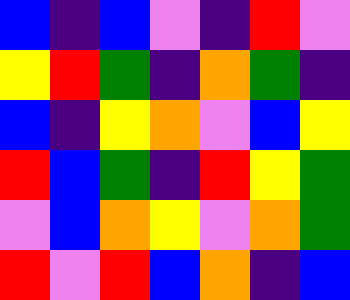[["blue", "indigo", "blue", "violet", "indigo", "red", "violet"], ["yellow", "red", "green", "indigo", "orange", "green", "indigo"], ["blue", "indigo", "yellow", "orange", "violet", "blue", "yellow"], ["red", "blue", "green", "indigo", "red", "yellow", "green"], ["violet", "blue", "orange", "yellow", "violet", "orange", "green"], ["red", "violet", "red", "blue", "orange", "indigo", "blue"]]